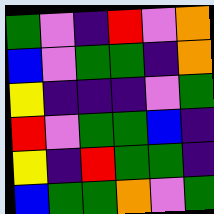[["green", "violet", "indigo", "red", "violet", "orange"], ["blue", "violet", "green", "green", "indigo", "orange"], ["yellow", "indigo", "indigo", "indigo", "violet", "green"], ["red", "violet", "green", "green", "blue", "indigo"], ["yellow", "indigo", "red", "green", "green", "indigo"], ["blue", "green", "green", "orange", "violet", "green"]]